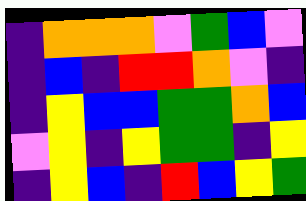[["indigo", "orange", "orange", "orange", "violet", "green", "blue", "violet"], ["indigo", "blue", "indigo", "red", "red", "orange", "violet", "indigo"], ["indigo", "yellow", "blue", "blue", "green", "green", "orange", "blue"], ["violet", "yellow", "indigo", "yellow", "green", "green", "indigo", "yellow"], ["indigo", "yellow", "blue", "indigo", "red", "blue", "yellow", "green"]]